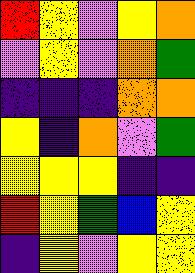[["red", "yellow", "violet", "yellow", "orange"], ["violet", "yellow", "violet", "orange", "green"], ["indigo", "indigo", "indigo", "orange", "orange"], ["yellow", "indigo", "orange", "violet", "green"], ["yellow", "yellow", "yellow", "indigo", "indigo"], ["red", "yellow", "green", "blue", "yellow"], ["indigo", "yellow", "violet", "yellow", "yellow"]]